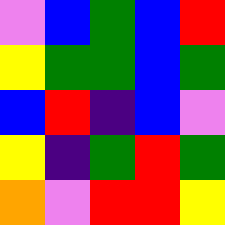[["violet", "blue", "green", "blue", "red"], ["yellow", "green", "green", "blue", "green"], ["blue", "red", "indigo", "blue", "violet"], ["yellow", "indigo", "green", "red", "green"], ["orange", "violet", "red", "red", "yellow"]]